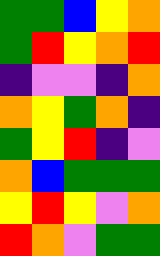[["green", "green", "blue", "yellow", "orange"], ["green", "red", "yellow", "orange", "red"], ["indigo", "violet", "violet", "indigo", "orange"], ["orange", "yellow", "green", "orange", "indigo"], ["green", "yellow", "red", "indigo", "violet"], ["orange", "blue", "green", "green", "green"], ["yellow", "red", "yellow", "violet", "orange"], ["red", "orange", "violet", "green", "green"]]